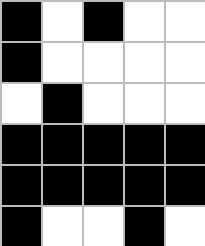[["black", "white", "black", "white", "white"], ["black", "white", "white", "white", "white"], ["white", "black", "white", "white", "white"], ["black", "black", "black", "black", "black"], ["black", "black", "black", "black", "black"], ["black", "white", "white", "black", "white"]]